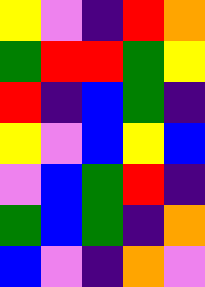[["yellow", "violet", "indigo", "red", "orange"], ["green", "red", "red", "green", "yellow"], ["red", "indigo", "blue", "green", "indigo"], ["yellow", "violet", "blue", "yellow", "blue"], ["violet", "blue", "green", "red", "indigo"], ["green", "blue", "green", "indigo", "orange"], ["blue", "violet", "indigo", "orange", "violet"]]